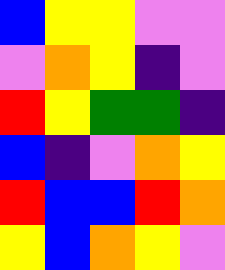[["blue", "yellow", "yellow", "violet", "violet"], ["violet", "orange", "yellow", "indigo", "violet"], ["red", "yellow", "green", "green", "indigo"], ["blue", "indigo", "violet", "orange", "yellow"], ["red", "blue", "blue", "red", "orange"], ["yellow", "blue", "orange", "yellow", "violet"]]